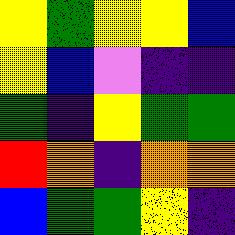[["yellow", "green", "yellow", "yellow", "blue"], ["yellow", "blue", "violet", "indigo", "indigo"], ["green", "indigo", "yellow", "green", "green"], ["red", "orange", "indigo", "orange", "orange"], ["blue", "green", "green", "yellow", "indigo"]]